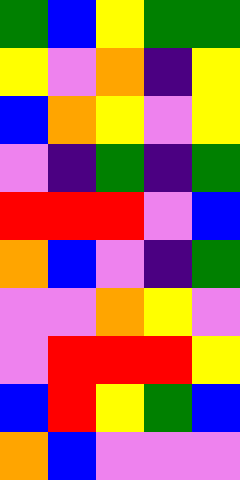[["green", "blue", "yellow", "green", "green"], ["yellow", "violet", "orange", "indigo", "yellow"], ["blue", "orange", "yellow", "violet", "yellow"], ["violet", "indigo", "green", "indigo", "green"], ["red", "red", "red", "violet", "blue"], ["orange", "blue", "violet", "indigo", "green"], ["violet", "violet", "orange", "yellow", "violet"], ["violet", "red", "red", "red", "yellow"], ["blue", "red", "yellow", "green", "blue"], ["orange", "blue", "violet", "violet", "violet"]]